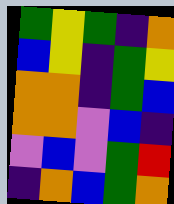[["green", "yellow", "green", "indigo", "orange"], ["blue", "yellow", "indigo", "green", "yellow"], ["orange", "orange", "indigo", "green", "blue"], ["orange", "orange", "violet", "blue", "indigo"], ["violet", "blue", "violet", "green", "red"], ["indigo", "orange", "blue", "green", "orange"]]